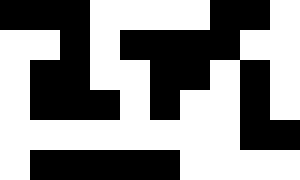[["black", "black", "black", "white", "white", "white", "white", "black", "black", "white"], ["white", "white", "black", "white", "black", "black", "black", "black", "white", "white"], ["white", "black", "black", "white", "white", "black", "black", "white", "black", "white"], ["white", "black", "black", "black", "white", "black", "white", "white", "black", "white"], ["white", "white", "white", "white", "white", "white", "white", "white", "black", "black"], ["white", "black", "black", "black", "black", "black", "white", "white", "white", "white"]]